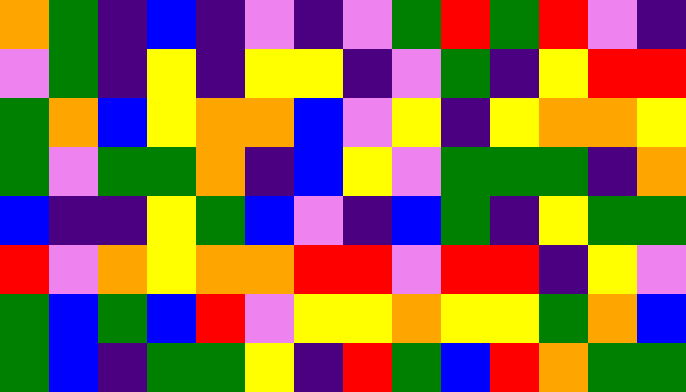[["orange", "green", "indigo", "blue", "indigo", "violet", "indigo", "violet", "green", "red", "green", "red", "violet", "indigo"], ["violet", "green", "indigo", "yellow", "indigo", "yellow", "yellow", "indigo", "violet", "green", "indigo", "yellow", "red", "red"], ["green", "orange", "blue", "yellow", "orange", "orange", "blue", "violet", "yellow", "indigo", "yellow", "orange", "orange", "yellow"], ["green", "violet", "green", "green", "orange", "indigo", "blue", "yellow", "violet", "green", "green", "green", "indigo", "orange"], ["blue", "indigo", "indigo", "yellow", "green", "blue", "violet", "indigo", "blue", "green", "indigo", "yellow", "green", "green"], ["red", "violet", "orange", "yellow", "orange", "orange", "red", "red", "violet", "red", "red", "indigo", "yellow", "violet"], ["green", "blue", "green", "blue", "red", "violet", "yellow", "yellow", "orange", "yellow", "yellow", "green", "orange", "blue"], ["green", "blue", "indigo", "green", "green", "yellow", "indigo", "red", "green", "blue", "red", "orange", "green", "green"]]